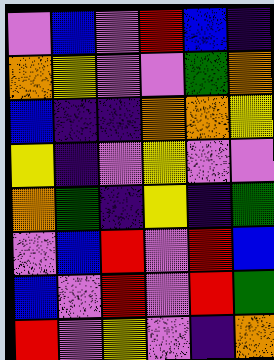[["violet", "blue", "violet", "red", "blue", "indigo"], ["orange", "yellow", "violet", "violet", "green", "orange"], ["blue", "indigo", "indigo", "orange", "orange", "yellow"], ["yellow", "indigo", "violet", "yellow", "violet", "violet"], ["orange", "green", "indigo", "yellow", "indigo", "green"], ["violet", "blue", "red", "violet", "red", "blue"], ["blue", "violet", "red", "violet", "red", "green"], ["red", "violet", "yellow", "violet", "indigo", "orange"]]